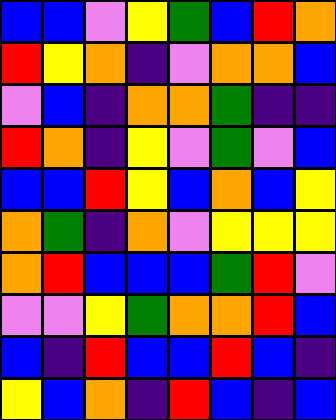[["blue", "blue", "violet", "yellow", "green", "blue", "red", "orange"], ["red", "yellow", "orange", "indigo", "violet", "orange", "orange", "blue"], ["violet", "blue", "indigo", "orange", "orange", "green", "indigo", "indigo"], ["red", "orange", "indigo", "yellow", "violet", "green", "violet", "blue"], ["blue", "blue", "red", "yellow", "blue", "orange", "blue", "yellow"], ["orange", "green", "indigo", "orange", "violet", "yellow", "yellow", "yellow"], ["orange", "red", "blue", "blue", "blue", "green", "red", "violet"], ["violet", "violet", "yellow", "green", "orange", "orange", "red", "blue"], ["blue", "indigo", "red", "blue", "blue", "red", "blue", "indigo"], ["yellow", "blue", "orange", "indigo", "red", "blue", "indigo", "blue"]]